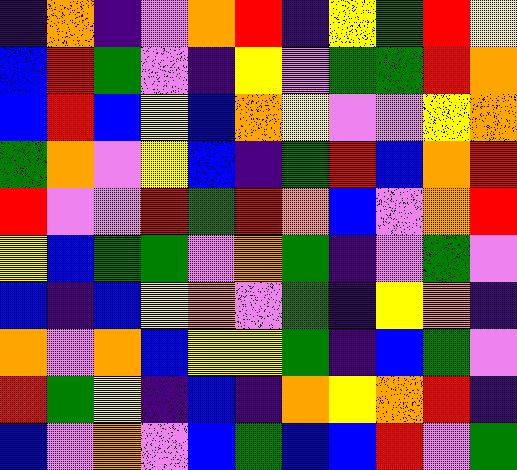[["indigo", "orange", "indigo", "violet", "orange", "red", "indigo", "yellow", "green", "red", "yellow"], ["blue", "red", "green", "violet", "indigo", "yellow", "violet", "green", "green", "red", "orange"], ["blue", "red", "blue", "yellow", "blue", "orange", "yellow", "violet", "violet", "yellow", "orange"], ["green", "orange", "violet", "yellow", "blue", "indigo", "green", "red", "blue", "orange", "red"], ["red", "violet", "violet", "red", "green", "red", "orange", "blue", "violet", "orange", "red"], ["yellow", "blue", "green", "green", "violet", "orange", "green", "indigo", "violet", "green", "violet"], ["blue", "indigo", "blue", "yellow", "orange", "violet", "green", "indigo", "yellow", "orange", "indigo"], ["orange", "violet", "orange", "blue", "yellow", "yellow", "green", "indigo", "blue", "green", "violet"], ["red", "green", "yellow", "indigo", "blue", "indigo", "orange", "yellow", "orange", "red", "indigo"], ["blue", "violet", "orange", "violet", "blue", "green", "blue", "blue", "red", "violet", "green"]]